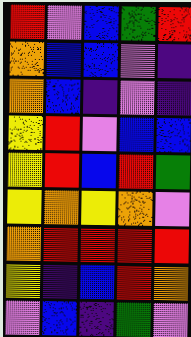[["red", "violet", "blue", "green", "red"], ["orange", "blue", "blue", "violet", "indigo"], ["orange", "blue", "indigo", "violet", "indigo"], ["yellow", "red", "violet", "blue", "blue"], ["yellow", "red", "blue", "red", "green"], ["yellow", "orange", "yellow", "orange", "violet"], ["orange", "red", "red", "red", "red"], ["yellow", "indigo", "blue", "red", "orange"], ["violet", "blue", "indigo", "green", "violet"]]